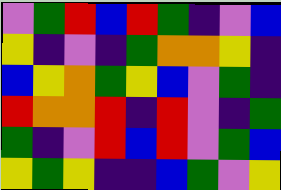[["violet", "green", "red", "blue", "red", "green", "indigo", "violet", "blue"], ["yellow", "indigo", "violet", "indigo", "green", "orange", "orange", "yellow", "indigo"], ["blue", "yellow", "orange", "green", "yellow", "blue", "violet", "green", "indigo"], ["red", "orange", "orange", "red", "indigo", "red", "violet", "indigo", "green"], ["green", "indigo", "violet", "red", "blue", "red", "violet", "green", "blue"], ["yellow", "green", "yellow", "indigo", "indigo", "blue", "green", "violet", "yellow"]]